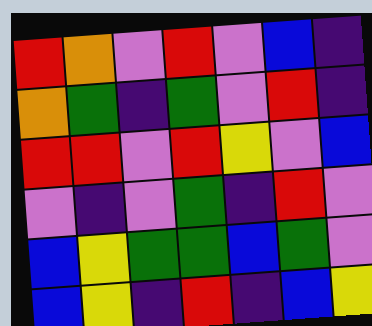[["red", "orange", "violet", "red", "violet", "blue", "indigo"], ["orange", "green", "indigo", "green", "violet", "red", "indigo"], ["red", "red", "violet", "red", "yellow", "violet", "blue"], ["violet", "indigo", "violet", "green", "indigo", "red", "violet"], ["blue", "yellow", "green", "green", "blue", "green", "violet"], ["blue", "yellow", "indigo", "red", "indigo", "blue", "yellow"]]